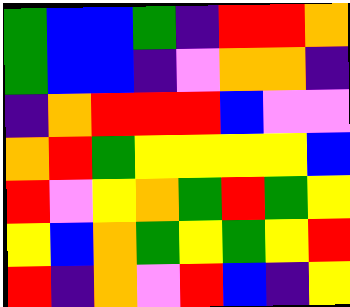[["green", "blue", "blue", "green", "indigo", "red", "red", "orange"], ["green", "blue", "blue", "indigo", "violet", "orange", "orange", "indigo"], ["indigo", "orange", "red", "red", "red", "blue", "violet", "violet"], ["orange", "red", "green", "yellow", "yellow", "yellow", "yellow", "blue"], ["red", "violet", "yellow", "orange", "green", "red", "green", "yellow"], ["yellow", "blue", "orange", "green", "yellow", "green", "yellow", "red"], ["red", "indigo", "orange", "violet", "red", "blue", "indigo", "yellow"]]